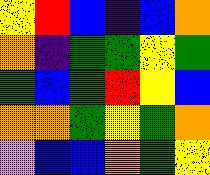[["yellow", "red", "blue", "indigo", "blue", "orange"], ["orange", "indigo", "green", "green", "yellow", "green"], ["green", "blue", "green", "red", "yellow", "blue"], ["orange", "orange", "green", "yellow", "green", "orange"], ["violet", "blue", "blue", "orange", "green", "yellow"]]